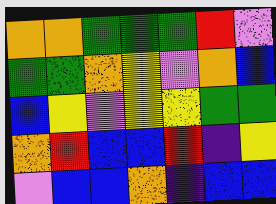[["orange", "orange", "green", "green", "green", "red", "violet"], ["green", "green", "orange", "yellow", "violet", "orange", "blue"], ["blue", "yellow", "violet", "yellow", "yellow", "green", "green"], ["orange", "red", "blue", "blue", "red", "indigo", "yellow"], ["violet", "blue", "blue", "orange", "indigo", "blue", "blue"]]